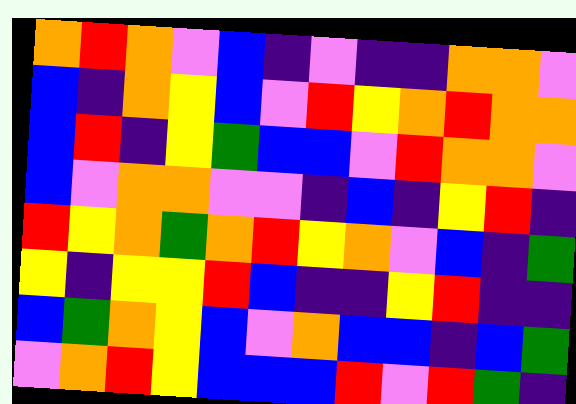[["orange", "red", "orange", "violet", "blue", "indigo", "violet", "indigo", "indigo", "orange", "orange", "violet"], ["blue", "indigo", "orange", "yellow", "blue", "violet", "red", "yellow", "orange", "red", "orange", "orange"], ["blue", "red", "indigo", "yellow", "green", "blue", "blue", "violet", "red", "orange", "orange", "violet"], ["blue", "violet", "orange", "orange", "violet", "violet", "indigo", "blue", "indigo", "yellow", "red", "indigo"], ["red", "yellow", "orange", "green", "orange", "red", "yellow", "orange", "violet", "blue", "indigo", "green"], ["yellow", "indigo", "yellow", "yellow", "red", "blue", "indigo", "indigo", "yellow", "red", "indigo", "indigo"], ["blue", "green", "orange", "yellow", "blue", "violet", "orange", "blue", "blue", "indigo", "blue", "green"], ["violet", "orange", "red", "yellow", "blue", "blue", "blue", "red", "violet", "red", "green", "indigo"]]